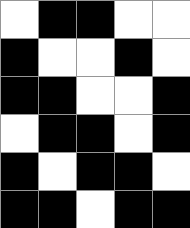[["white", "black", "black", "white", "white"], ["black", "white", "white", "black", "white"], ["black", "black", "white", "white", "black"], ["white", "black", "black", "white", "black"], ["black", "white", "black", "black", "white"], ["black", "black", "white", "black", "black"]]